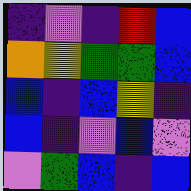[["indigo", "violet", "indigo", "red", "blue"], ["orange", "yellow", "green", "green", "blue"], ["blue", "indigo", "blue", "yellow", "indigo"], ["blue", "indigo", "violet", "blue", "violet"], ["violet", "green", "blue", "indigo", "blue"]]